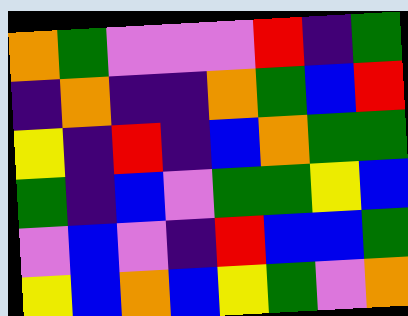[["orange", "green", "violet", "violet", "violet", "red", "indigo", "green"], ["indigo", "orange", "indigo", "indigo", "orange", "green", "blue", "red"], ["yellow", "indigo", "red", "indigo", "blue", "orange", "green", "green"], ["green", "indigo", "blue", "violet", "green", "green", "yellow", "blue"], ["violet", "blue", "violet", "indigo", "red", "blue", "blue", "green"], ["yellow", "blue", "orange", "blue", "yellow", "green", "violet", "orange"]]